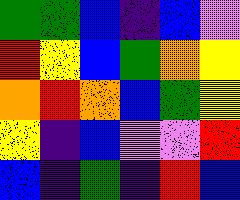[["green", "green", "blue", "indigo", "blue", "violet"], ["red", "yellow", "blue", "green", "orange", "yellow"], ["orange", "red", "orange", "blue", "green", "yellow"], ["yellow", "indigo", "blue", "violet", "violet", "red"], ["blue", "indigo", "green", "indigo", "red", "blue"]]